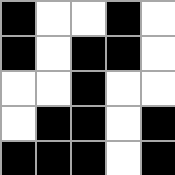[["black", "white", "white", "black", "white"], ["black", "white", "black", "black", "white"], ["white", "white", "black", "white", "white"], ["white", "black", "black", "white", "black"], ["black", "black", "black", "white", "black"]]